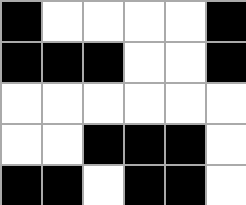[["black", "white", "white", "white", "white", "black"], ["black", "black", "black", "white", "white", "black"], ["white", "white", "white", "white", "white", "white"], ["white", "white", "black", "black", "black", "white"], ["black", "black", "white", "black", "black", "white"]]